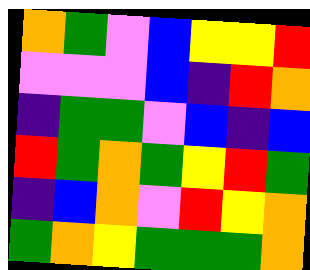[["orange", "green", "violet", "blue", "yellow", "yellow", "red"], ["violet", "violet", "violet", "blue", "indigo", "red", "orange"], ["indigo", "green", "green", "violet", "blue", "indigo", "blue"], ["red", "green", "orange", "green", "yellow", "red", "green"], ["indigo", "blue", "orange", "violet", "red", "yellow", "orange"], ["green", "orange", "yellow", "green", "green", "green", "orange"]]